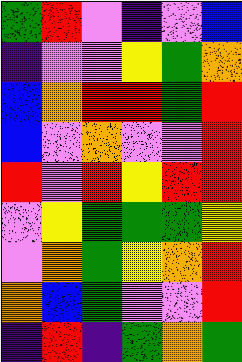[["green", "red", "violet", "indigo", "violet", "blue"], ["indigo", "violet", "violet", "yellow", "green", "orange"], ["blue", "orange", "red", "red", "green", "red"], ["blue", "violet", "orange", "violet", "violet", "red"], ["red", "violet", "red", "yellow", "red", "red"], ["violet", "yellow", "green", "green", "green", "yellow"], ["violet", "orange", "green", "yellow", "orange", "red"], ["orange", "blue", "green", "violet", "violet", "red"], ["indigo", "red", "indigo", "green", "orange", "green"]]